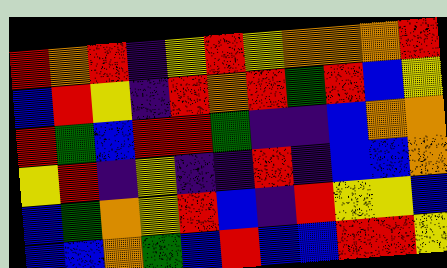[["red", "orange", "red", "indigo", "yellow", "red", "yellow", "orange", "orange", "orange", "red"], ["blue", "red", "yellow", "indigo", "red", "orange", "red", "green", "red", "blue", "yellow"], ["red", "green", "blue", "red", "red", "green", "indigo", "indigo", "blue", "orange", "orange"], ["yellow", "red", "indigo", "yellow", "indigo", "indigo", "red", "indigo", "blue", "blue", "orange"], ["blue", "green", "orange", "yellow", "red", "blue", "indigo", "red", "yellow", "yellow", "blue"], ["blue", "blue", "orange", "green", "blue", "red", "blue", "blue", "red", "red", "yellow"]]